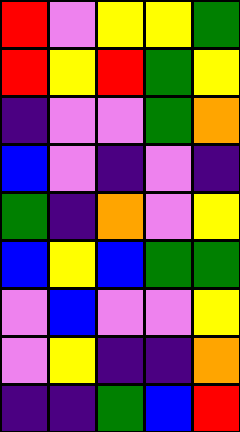[["red", "violet", "yellow", "yellow", "green"], ["red", "yellow", "red", "green", "yellow"], ["indigo", "violet", "violet", "green", "orange"], ["blue", "violet", "indigo", "violet", "indigo"], ["green", "indigo", "orange", "violet", "yellow"], ["blue", "yellow", "blue", "green", "green"], ["violet", "blue", "violet", "violet", "yellow"], ["violet", "yellow", "indigo", "indigo", "orange"], ["indigo", "indigo", "green", "blue", "red"]]